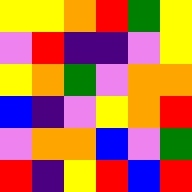[["yellow", "yellow", "orange", "red", "green", "yellow"], ["violet", "red", "indigo", "indigo", "violet", "yellow"], ["yellow", "orange", "green", "violet", "orange", "orange"], ["blue", "indigo", "violet", "yellow", "orange", "red"], ["violet", "orange", "orange", "blue", "violet", "green"], ["red", "indigo", "yellow", "red", "blue", "red"]]